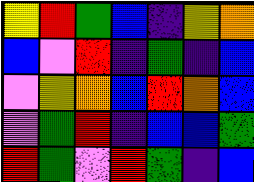[["yellow", "red", "green", "blue", "indigo", "yellow", "orange"], ["blue", "violet", "red", "indigo", "green", "indigo", "blue"], ["violet", "yellow", "orange", "blue", "red", "orange", "blue"], ["violet", "green", "red", "indigo", "blue", "blue", "green"], ["red", "green", "violet", "red", "green", "indigo", "blue"]]